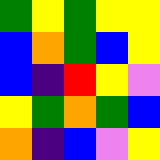[["green", "yellow", "green", "yellow", "yellow"], ["blue", "orange", "green", "blue", "yellow"], ["blue", "indigo", "red", "yellow", "violet"], ["yellow", "green", "orange", "green", "blue"], ["orange", "indigo", "blue", "violet", "yellow"]]